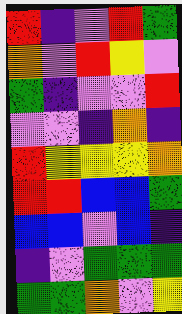[["red", "indigo", "violet", "red", "green"], ["orange", "violet", "red", "yellow", "violet"], ["green", "indigo", "violet", "violet", "red"], ["violet", "violet", "indigo", "orange", "indigo"], ["red", "yellow", "yellow", "yellow", "orange"], ["red", "red", "blue", "blue", "green"], ["blue", "blue", "violet", "blue", "indigo"], ["indigo", "violet", "green", "green", "green"], ["green", "green", "orange", "violet", "yellow"]]